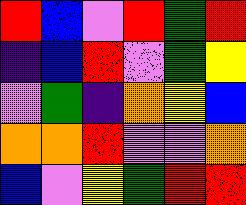[["red", "blue", "violet", "red", "green", "red"], ["indigo", "blue", "red", "violet", "green", "yellow"], ["violet", "green", "indigo", "orange", "yellow", "blue"], ["orange", "orange", "red", "violet", "violet", "orange"], ["blue", "violet", "yellow", "green", "red", "red"]]